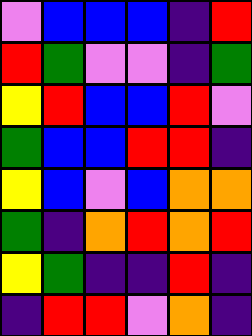[["violet", "blue", "blue", "blue", "indigo", "red"], ["red", "green", "violet", "violet", "indigo", "green"], ["yellow", "red", "blue", "blue", "red", "violet"], ["green", "blue", "blue", "red", "red", "indigo"], ["yellow", "blue", "violet", "blue", "orange", "orange"], ["green", "indigo", "orange", "red", "orange", "red"], ["yellow", "green", "indigo", "indigo", "red", "indigo"], ["indigo", "red", "red", "violet", "orange", "indigo"]]